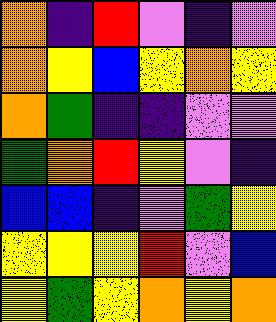[["orange", "indigo", "red", "violet", "indigo", "violet"], ["orange", "yellow", "blue", "yellow", "orange", "yellow"], ["orange", "green", "indigo", "indigo", "violet", "violet"], ["green", "orange", "red", "yellow", "violet", "indigo"], ["blue", "blue", "indigo", "violet", "green", "yellow"], ["yellow", "yellow", "yellow", "red", "violet", "blue"], ["yellow", "green", "yellow", "orange", "yellow", "orange"]]